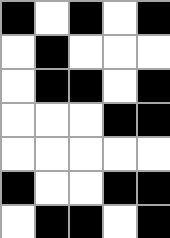[["black", "white", "black", "white", "black"], ["white", "black", "white", "white", "white"], ["white", "black", "black", "white", "black"], ["white", "white", "white", "black", "black"], ["white", "white", "white", "white", "white"], ["black", "white", "white", "black", "black"], ["white", "black", "black", "white", "black"]]